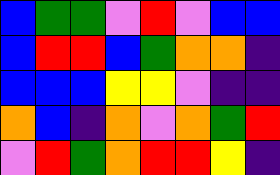[["blue", "green", "green", "violet", "red", "violet", "blue", "blue"], ["blue", "red", "red", "blue", "green", "orange", "orange", "indigo"], ["blue", "blue", "blue", "yellow", "yellow", "violet", "indigo", "indigo"], ["orange", "blue", "indigo", "orange", "violet", "orange", "green", "red"], ["violet", "red", "green", "orange", "red", "red", "yellow", "indigo"]]